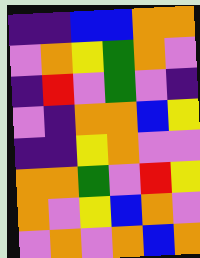[["indigo", "indigo", "blue", "blue", "orange", "orange"], ["violet", "orange", "yellow", "green", "orange", "violet"], ["indigo", "red", "violet", "green", "violet", "indigo"], ["violet", "indigo", "orange", "orange", "blue", "yellow"], ["indigo", "indigo", "yellow", "orange", "violet", "violet"], ["orange", "orange", "green", "violet", "red", "yellow"], ["orange", "violet", "yellow", "blue", "orange", "violet"], ["violet", "orange", "violet", "orange", "blue", "orange"]]